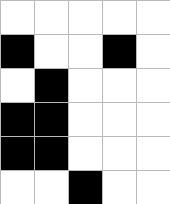[["white", "white", "white", "white", "white"], ["black", "white", "white", "black", "white"], ["white", "black", "white", "white", "white"], ["black", "black", "white", "white", "white"], ["black", "black", "white", "white", "white"], ["white", "white", "black", "white", "white"]]